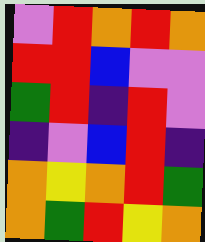[["violet", "red", "orange", "red", "orange"], ["red", "red", "blue", "violet", "violet"], ["green", "red", "indigo", "red", "violet"], ["indigo", "violet", "blue", "red", "indigo"], ["orange", "yellow", "orange", "red", "green"], ["orange", "green", "red", "yellow", "orange"]]